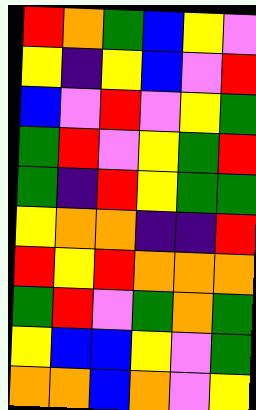[["red", "orange", "green", "blue", "yellow", "violet"], ["yellow", "indigo", "yellow", "blue", "violet", "red"], ["blue", "violet", "red", "violet", "yellow", "green"], ["green", "red", "violet", "yellow", "green", "red"], ["green", "indigo", "red", "yellow", "green", "green"], ["yellow", "orange", "orange", "indigo", "indigo", "red"], ["red", "yellow", "red", "orange", "orange", "orange"], ["green", "red", "violet", "green", "orange", "green"], ["yellow", "blue", "blue", "yellow", "violet", "green"], ["orange", "orange", "blue", "orange", "violet", "yellow"]]